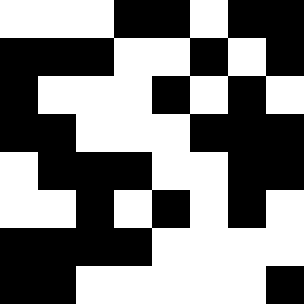[["white", "white", "white", "black", "black", "white", "black", "black"], ["black", "black", "black", "white", "white", "black", "white", "black"], ["black", "white", "white", "white", "black", "white", "black", "white"], ["black", "black", "white", "white", "white", "black", "black", "black"], ["white", "black", "black", "black", "white", "white", "black", "black"], ["white", "white", "black", "white", "black", "white", "black", "white"], ["black", "black", "black", "black", "white", "white", "white", "white"], ["black", "black", "white", "white", "white", "white", "white", "black"]]